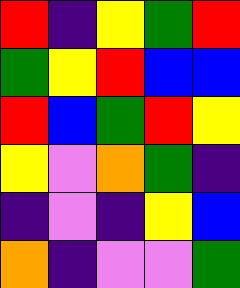[["red", "indigo", "yellow", "green", "red"], ["green", "yellow", "red", "blue", "blue"], ["red", "blue", "green", "red", "yellow"], ["yellow", "violet", "orange", "green", "indigo"], ["indigo", "violet", "indigo", "yellow", "blue"], ["orange", "indigo", "violet", "violet", "green"]]